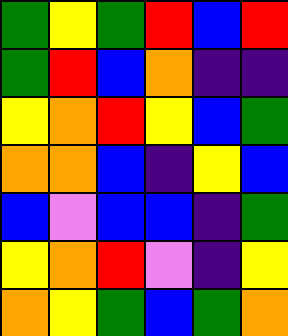[["green", "yellow", "green", "red", "blue", "red"], ["green", "red", "blue", "orange", "indigo", "indigo"], ["yellow", "orange", "red", "yellow", "blue", "green"], ["orange", "orange", "blue", "indigo", "yellow", "blue"], ["blue", "violet", "blue", "blue", "indigo", "green"], ["yellow", "orange", "red", "violet", "indigo", "yellow"], ["orange", "yellow", "green", "blue", "green", "orange"]]